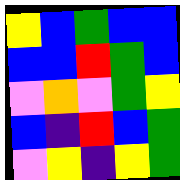[["yellow", "blue", "green", "blue", "blue"], ["blue", "blue", "red", "green", "blue"], ["violet", "orange", "violet", "green", "yellow"], ["blue", "indigo", "red", "blue", "green"], ["violet", "yellow", "indigo", "yellow", "green"]]